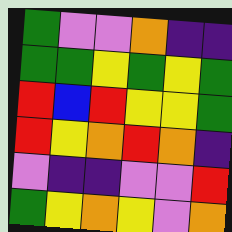[["green", "violet", "violet", "orange", "indigo", "indigo"], ["green", "green", "yellow", "green", "yellow", "green"], ["red", "blue", "red", "yellow", "yellow", "green"], ["red", "yellow", "orange", "red", "orange", "indigo"], ["violet", "indigo", "indigo", "violet", "violet", "red"], ["green", "yellow", "orange", "yellow", "violet", "orange"]]